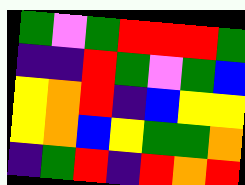[["green", "violet", "green", "red", "red", "red", "green"], ["indigo", "indigo", "red", "green", "violet", "green", "blue"], ["yellow", "orange", "red", "indigo", "blue", "yellow", "yellow"], ["yellow", "orange", "blue", "yellow", "green", "green", "orange"], ["indigo", "green", "red", "indigo", "red", "orange", "red"]]